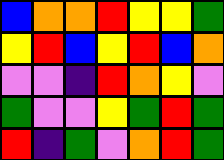[["blue", "orange", "orange", "red", "yellow", "yellow", "green"], ["yellow", "red", "blue", "yellow", "red", "blue", "orange"], ["violet", "violet", "indigo", "red", "orange", "yellow", "violet"], ["green", "violet", "violet", "yellow", "green", "red", "green"], ["red", "indigo", "green", "violet", "orange", "red", "green"]]